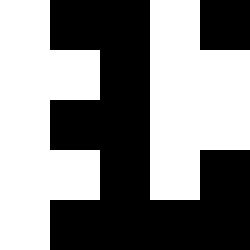[["white", "black", "black", "white", "black"], ["white", "white", "black", "white", "white"], ["white", "black", "black", "white", "white"], ["white", "white", "black", "white", "black"], ["white", "black", "black", "black", "black"]]